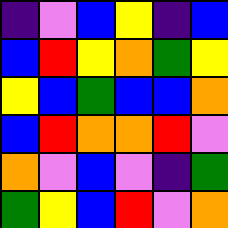[["indigo", "violet", "blue", "yellow", "indigo", "blue"], ["blue", "red", "yellow", "orange", "green", "yellow"], ["yellow", "blue", "green", "blue", "blue", "orange"], ["blue", "red", "orange", "orange", "red", "violet"], ["orange", "violet", "blue", "violet", "indigo", "green"], ["green", "yellow", "blue", "red", "violet", "orange"]]